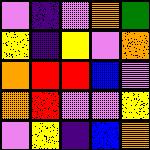[["violet", "indigo", "violet", "orange", "green"], ["yellow", "indigo", "yellow", "violet", "orange"], ["orange", "red", "red", "blue", "violet"], ["orange", "red", "violet", "violet", "yellow"], ["violet", "yellow", "indigo", "blue", "orange"]]